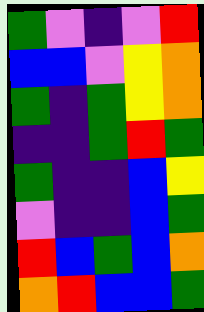[["green", "violet", "indigo", "violet", "red"], ["blue", "blue", "violet", "yellow", "orange"], ["green", "indigo", "green", "yellow", "orange"], ["indigo", "indigo", "green", "red", "green"], ["green", "indigo", "indigo", "blue", "yellow"], ["violet", "indigo", "indigo", "blue", "green"], ["red", "blue", "green", "blue", "orange"], ["orange", "red", "blue", "blue", "green"]]